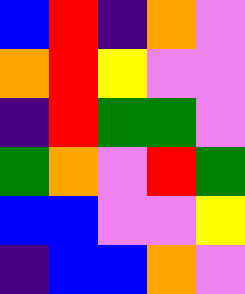[["blue", "red", "indigo", "orange", "violet"], ["orange", "red", "yellow", "violet", "violet"], ["indigo", "red", "green", "green", "violet"], ["green", "orange", "violet", "red", "green"], ["blue", "blue", "violet", "violet", "yellow"], ["indigo", "blue", "blue", "orange", "violet"]]